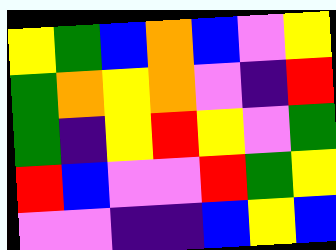[["yellow", "green", "blue", "orange", "blue", "violet", "yellow"], ["green", "orange", "yellow", "orange", "violet", "indigo", "red"], ["green", "indigo", "yellow", "red", "yellow", "violet", "green"], ["red", "blue", "violet", "violet", "red", "green", "yellow"], ["violet", "violet", "indigo", "indigo", "blue", "yellow", "blue"]]